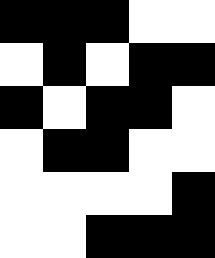[["black", "black", "black", "white", "white"], ["white", "black", "white", "black", "black"], ["black", "white", "black", "black", "white"], ["white", "black", "black", "white", "white"], ["white", "white", "white", "white", "black"], ["white", "white", "black", "black", "black"]]